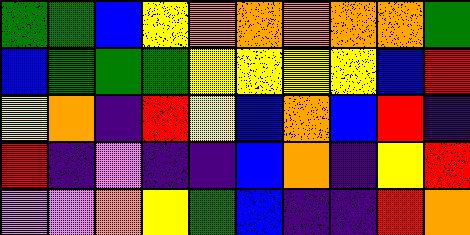[["green", "green", "blue", "yellow", "orange", "orange", "orange", "orange", "orange", "green"], ["blue", "green", "green", "green", "yellow", "yellow", "yellow", "yellow", "blue", "red"], ["yellow", "orange", "indigo", "red", "yellow", "blue", "orange", "blue", "red", "indigo"], ["red", "indigo", "violet", "indigo", "indigo", "blue", "orange", "indigo", "yellow", "red"], ["violet", "violet", "orange", "yellow", "green", "blue", "indigo", "indigo", "red", "orange"]]